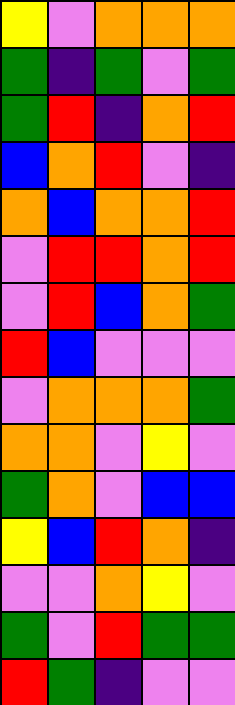[["yellow", "violet", "orange", "orange", "orange"], ["green", "indigo", "green", "violet", "green"], ["green", "red", "indigo", "orange", "red"], ["blue", "orange", "red", "violet", "indigo"], ["orange", "blue", "orange", "orange", "red"], ["violet", "red", "red", "orange", "red"], ["violet", "red", "blue", "orange", "green"], ["red", "blue", "violet", "violet", "violet"], ["violet", "orange", "orange", "orange", "green"], ["orange", "orange", "violet", "yellow", "violet"], ["green", "orange", "violet", "blue", "blue"], ["yellow", "blue", "red", "orange", "indigo"], ["violet", "violet", "orange", "yellow", "violet"], ["green", "violet", "red", "green", "green"], ["red", "green", "indigo", "violet", "violet"]]